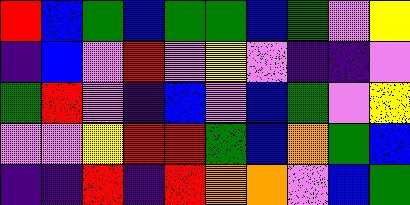[["red", "blue", "green", "blue", "green", "green", "blue", "green", "violet", "yellow"], ["indigo", "blue", "violet", "red", "violet", "yellow", "violet", "indigo", "indigo", "violet"], ["green", "red", "violet", "indigo", "blue", "violet", "blue", "green", "violet", "yellow"], ["violet", "violet", "yellow", "red", "red", "green", "blue", "orange", "green", "blue"], ["indigo", "indigo", "red", "indigo", "red", "orange", "orange", "violet", "blue", "green"]]